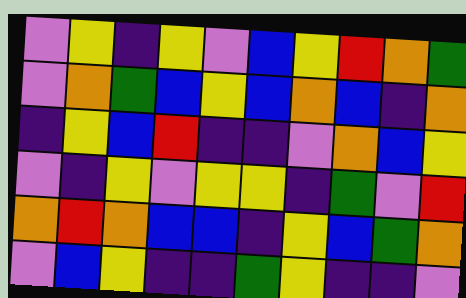[["violet", "yellow", "indigo", "yellow", "violet", "blue", "yellow", "red", "orange", "green"], ["violet", "orange", "green", "blue", "yellow", "blue", "orange", "blue", "indigo", "orange"], ["indigo", "yellow", "blue", "red", "indigo", "indigo", "violet", "orange", "blue", "yellow"], ["violet", "indigo", "yellow", "violet", "yellow", "yellow", "indigo", "green", "violet", "red"], ["orange", "red", "orange", "blue", "blue", "indigo", "yellow", "blue", "green", "orange"], ["violet", "blue", "yellow", "indigo", "indigo", "green", "yellow", "indigo", "indigo", "violet"]]